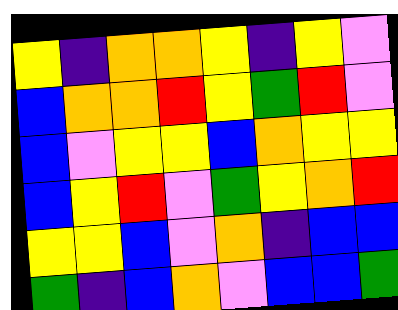[["yellow", "indigo", "orange", "orange", "yellow", "indigo", "yellow", "violet"], ["blue", "orange", "orange", "red", "yellow", "green", "red", "violet"], ["blue", "violet", "yellow", "yellow", "blue", "orange", "yellow", "yellow"], ["blue", "yellow", "red", "violet", "green", "yellow", "orange", "red"], ["yellow", "yellow", "blue", "violet", "orange", "indigo", "blue", "blue"], ["green", "indigo", "blue", "orange", "violet", "blue", "blue", "green"]]